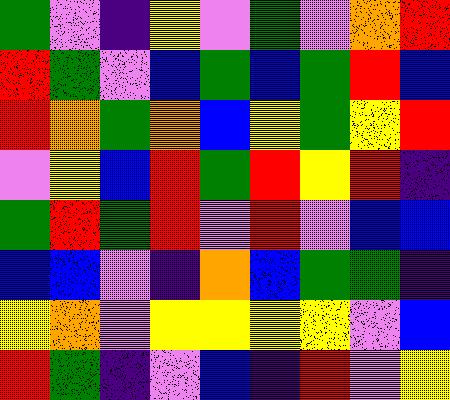[["green", "violet", "indigo", "yellow", "violet", "green", "violet", "orange", "red"], ["red", "green", "violet", "blue", "green", "blue", "green", "red", "blue"], ["red", "orange", "green", "orange", "blue", "yellow", "green", "yellow", "red"], ["violet", "yellow", "blue", "red", "green", "red", "yellow", "red", "indigo"], ["green", "red", "green", "red", "violet", "red", "violet", "blue", "blue"], ["blue", "blue", "violet", "indigo", "orange", "blue", "green", "green", "indigo"], ["yellow", "orange", "violet", "yellow", "yellow", "yellow", "yellow", "violet", "blue"], ["red", "green", "indigo", "violet", "blue", "indigo", "red", "violet", "yellow"]]